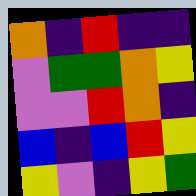[["orange", "indigo", "red", "indigo", "indigo"], ["violet", "green", "green", "orange", "yellow"], ["violet", "violet", "red", "orange", "indigo"], ["blue", "indigo", "blue", "red", "yellow"], ["yellow", "violet", "indigo", "yellow", "green"]]